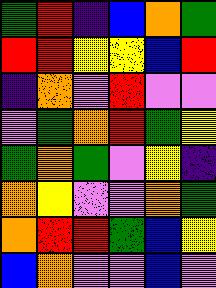[["green", "red", "indigo", "blue", "orange", "green"], ["red", "red", "yellow", "yellow", "blue", "red"], ["indigo", "orange", "violet", "red", "violet", "violet"], ["violet", "green", "orange", "red", "green", "yellow"], ["green", "orange", "green", "violet", "yellow", "indigo"], ["orange", "yellow", "violet", "violet", "orange", "green"], ["orange", "red", "red", "green", "blue", "yellow"], ["blue", "orange", "violet", "violet", "blue", "violet"]]